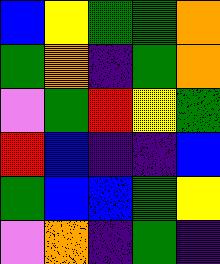[["blue", "yellow", "green", "green", "orange"], ["green", "orange", "indigo", "green", "orange"], ["violet", "green", "red", "yellow", "green"], ["red", "blue", "indigo", "indigo", "blue"], ["green", "blue", "blue", "green", "yellow"], ["violet", "orange", "indigo", "green", "indigo"]]